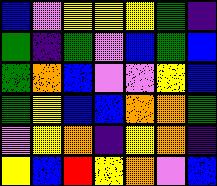[["blue", "violet", "yellow", "yellow", "yellow", "green", "indigo"], ["green", "indigo", "green", "violet", "blue", "green", "blue"], ["green", "orange", "blue", "violet", "violet", "yellow", "blue"], ["green", "yellow", "blue", "blue", "orange", "orange", "green"], ["violet", "yellow", "orange", "indigo", "yellow", "orange", "indigo"], ["yellow", "blue", "red", "yellow", "orange", "violet", "blue"]]